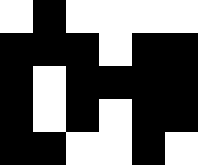[["white", "black", "white", "white", "white", "white"], ["black", "black", "black", "white", "black", "black"], ["black", "white", "black", "black", "black", "black"], ["black", "white", "black", "white", "black", "black"], ["black", "black", "white", "white", "black", "white"]]